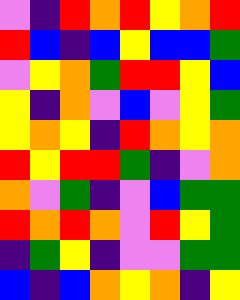[["violet", "indigo", "red", "orange", "red", "yellow", "orange", "red"], ["red", "blue", "indigo", "blue", "yellow", "blue", "blue", "green"], ["violet", "yellow", "orange", "green", "red", "red", "yellow", "blue"], ["yellow", "indigo", "orange", "violet", "blue", "violet", "yellow", "green"], ["yellow", "orange", "yellow", "indigo", "red", "orange", "yellow", "orange"], ["red", "yellow", "red", "red", "green", "indigo", "violet", "orange"], ["orange", "violet", "green", "indigo", "violet", "blue", "green", "green"], ["red", "orange", "red", "orange", "violet", "red", "yellow", "green"], ["indigo", "green", "yellow", "indigo", "violet", "violet", "green", "green"], ["blue", "indigo", "blue", "orange", "yellow", "orange", "indigo", "yellow"]]